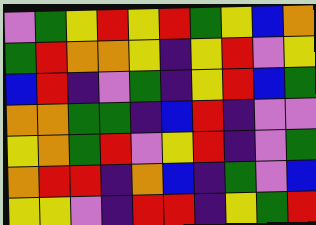[["violet", "green", "yellow", "red", "yellow", "red", "green", "yellow", "blue", "orange"], ["green", "red", "orange", "orange", "yellow", "indigo", "yellow", "red", "violet", "yellow"], ["blue", "red", "indigo", "violet", "green", "indigo", "yellow", "red", "blue", "green"], ["orange", "orange", "green", "green", "indigo", "blue", "red", "indigo", "violet", "violet"], ["yellow", "orange", "green", "red", "violet", "yellow", "red", "indigo", "violet", "green"], ["orange", "red", "red", "indigo", "orange", "blue", "indigo", "green", "violet", "blue"], ["yellow", "yellow", "violet", "indigo", "red", "red", "indigo", "yellow", "green", "red"]]